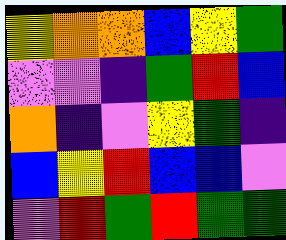[["yellow", "orange", "orange", "blue", "yellow", "green"], ["violet", "violet", "indigo", "green", "red", "blue"], ["orange", "indigo", "violet", "yellow", "green", "indigo"], ["blue", "yellow", "red", "blue", "blue", "violet"], ["violet", "red", "green", "red", "green", "green"]]